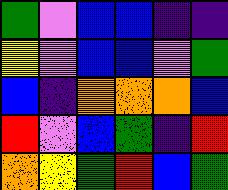[["green", "violet", "blue", "blue", "indigo", "indigo"], ["yellow", "violet", "blue", "blue", "violet", "green"], ["blue", "indigo", "orange", "orange", "orange", "blue"], ["red", "violet", "blue", "green", "indigo", "red"], ["orange", "yellow", "green", "red", "blue", "green"]]